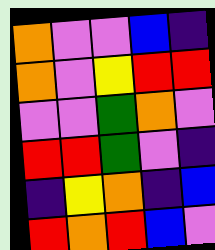[["orange", "violet", "violet", "blue", "indigo"], ["orange", "violet", "yellow", "red", "red"], ["violet", "violet", "green", "orange", "violet"], ["red", "red", "green", "violet", "indigo"], ["indigo", "yellow", "orange", "indigo", "blue"], ["red", "orange", "red", "blue", "violet"]]